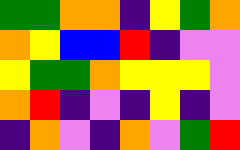[["green", "green", "orange", "orange", "indigo", "yellow", "green", "orange"], ["orange", "yellow", "blue", "blue", "red", "indigo", "violet", "violet"], ["yellow", "green", "green", "orange", "yellow", "yellow", "yellow", "violet"], ["orange", "red", "indigo", "violet", "indigo", "yellow", "indigo", "violet"], ["indigo", "orange", "violet", "indigo", "orange", "violet", "green", "red"]]